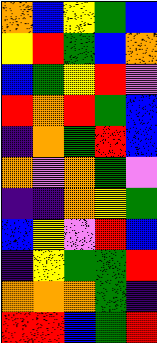[["orange", "blue", "yellow", "green", "blue"], ["yellow", "red", "green", "blue", "orange"], ["blue", "green", "yellow", "red", "violet"], ["red", "orange", "red", "green", "blue"], ["indigo", "orange", "green", "red", "blue"], ["orange", "violet", "orange", "green", "violet"], ["indigo", "indigo", "orange", "yellow", "green"], ["blue", "yellow", "violet", "red", "blue"], ["indigo", "yellow", "green", "green", "red"], ["orange", "orange", "orange", "green", "indigo"], ["red", "red", "blue", "green", "red"]]